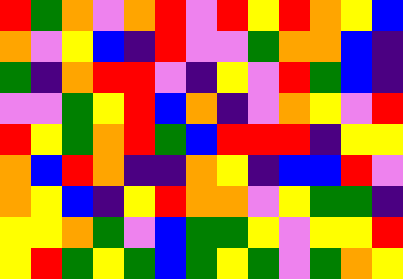[["red", "green", "orange", "violet", "orange", "red", "violet", "red", "yellow", "red", "orange", "yellow", "blue"], ["orange", "violet", "yellow", "blue", "indigo", "red", "violet", "violet", "green", "orange", "orange", "blue", "indigo"], ["green", "indigo", "orange", "red", "red", "violet", "indigo", "yellow", "violet", "red", "green", "blue", "indigo"], ["violet", "violet", "green", "yellow", "red", "blue", "orange", "indigo", "violet", "orange", "yellow", "violet", "red"], ["red", "yellow", "green", "orange", "red", "green", "blue", "red", "red", "red", "indigo", "yellow", "yellow"], ["orange", "blue", "red", "orange", "indigo", "indigo", "orange", "yellow", "indigo", "blue", "blue", "red", "violet"], ["orange", "yellow", "blue", "indigo", "yellow", "red", "orange", "orange", "violet", "yellow", "green", "green", "indigo"], ["yellow", "yellow", "orange", "green", "violet", "blue", "green", "green", "yellow", "violet", "yellow", "yellow", "red"], ["yellow", "red", "green", "yellow", "green", "blue", "green", "yellow", "green", "violet", "green", "orange", "yellow"]]